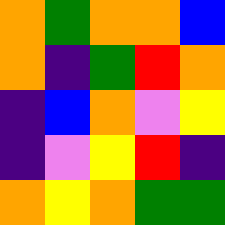[["orange", "green", "orange", "orange", "blue"], ["orange", "indigo", "green", "red", "orange"], ["indigo", "blue", "orange", "violet", "yellow"], ["indigo", "violet", "yellow", "red", "indigo"], ["orange", "yellow", "orange", "green", "green"]]